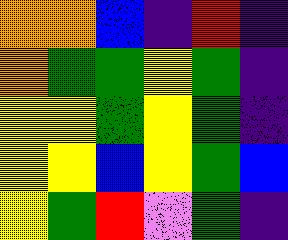[["orange", "orange", "blue", "indigo", "red", "indigo"], ["orange", "green", "green", "yellow", "green", "indigo"], ["yellow", "yellow", "green", "yellow", "green", "indigo"], ["yellow", "yellow", "blue", "yellow", "green", "blue"], ["yellow", "green", "red", "violet", "green", "indigo"]]